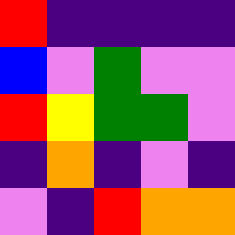[["red", "indigo", "indigo", "indigo", "indigo"], ["blue", "violet", "green", "violet", "violet"], ["red", "yellow", "green", "green", "violet"], ["indigo", "orange", "indigo", "violet", "indigo"], ["violet", "indigo", "red", "orange", "orange"]]